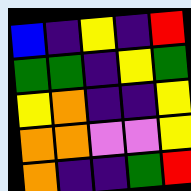[["blue", "indigo", "yellow", "indigo", "red"], ["green", "green", "indigo", "yellow", "green"], ["yellow", "orange", "indigo", "indigo", "yellow"], ["orange", "orange", "violet", "violet", "yellow"], ["orange", "indigo", "indigo", "green", "red"]]